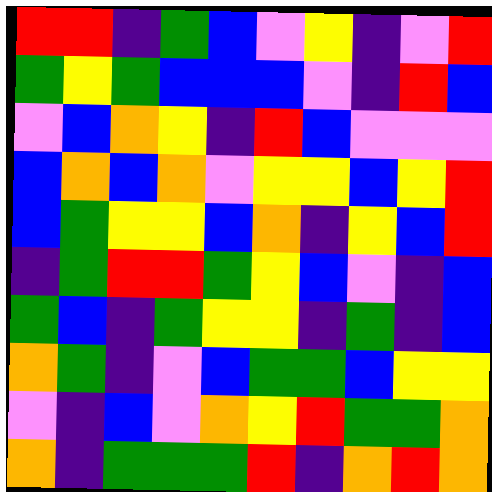[["red", "red", "indigo", "green", "blue", "violet", "yellow", "indigo", "violet", "red"], ["green", "yellow", "green", "blue", "blue", "blue", "violet", "indigo", "red", "blue"], ["violet", "blue", "orange", "yellow", "indigo", "red", "blue", "violet", "violet", "violet"], ["blue", "orange", "blue", "orange", "violet", "yellow", "yellow", "blue", "yellow", "red"], ["blue", "green", "yellow", "yellow", "blue", "orange", "indigo", "yellow", "blue", "red"], ["indigo", "green", "red", "red", "green", "yellow", "blue", "violet", "indigo", "blue"], ["green", "blue", "indigo", "green", "yellow", "yellow", "indigo", "green", "indigo", "blue"], ["orange", "green", "indigo", "violet", "blue", "green", "green", "blue", "yellow", "yellow"], ["violet", "indigo", "blue", "violet", "orange", "yellow", "red", "green", "green", "orange"], ["orange", "indigo", "green", "green", "green", "red", "indigo", "orange", "red", "orange"]]